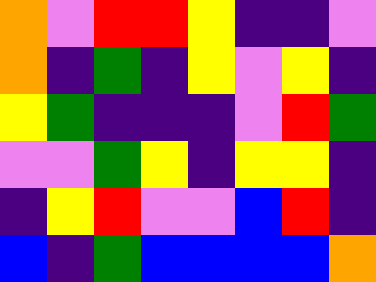[["orange", "violet", "red", "red", "yellow", "indigo", "indigo", "violet"], ["orange", "indigo", "green", "indigo", "yellow", "violet", "yellow", "indigo"], ["yellow", "green", "indigo", "indigo", "indigo", "violet", "red", "green"], ["violet", "violet", "green", "yellow", "indigo", "yellow", "yellow", "indigo"], ["indigo", "yellow", "red", "violet", "violet", "blue", "red", "indigo"], ["blue", "indigo", "green", "blue", "blue", "blue", "blue", "orange"]]